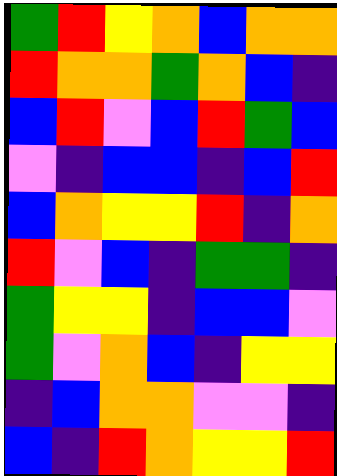[["green", "red", "yellow", "orange", "blue", "orange", "orange"], ["red", "orange", "orange", "green", "orange", "blue", "indigo"], ["blue", "red", "violet", "blue", "red", "green", "blue"], ["violet", "indigo", "blue", "blue", "indigo", "blue", "red"], ["blue", "orange", "yellow", "yellow", "red", "indigo", "orange"], ["red", "violet", "blue", "indigo", "green", "green", "indigo"], ["green", "yellow", "yellow", "indigo", "blue", "blue", "violet"], ["green", "violet", "orange", "blue", "indigo", "yellow", "yellow"], ["indigo", "blue", "orange", "orange", "violet", "violet", "indigo"], ["blue", "indigo", "red", "orange", "yellow", "yellow", "red"]]